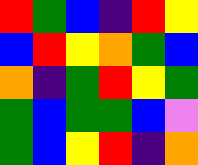[["red", "green", "blue", "indigo", "red", "yellow"], ["blue", "red", "yellow", "orange", "green", "blue"], ["orange", "indigo", "green", "red", "yellow", "green"], ["green", "blue", "green", "green", "blue", "violet"], ["green", "blue", "yellow", "red", "indigo", "orange"]]